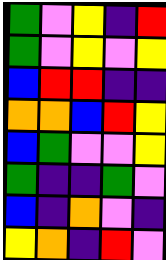[["green", "violet", "yellow", "indigo", "red"], ["green", "violet", "yellow", "violet", "yellow"], ["blue", "red", "red", "indigo", "indigo"], ["orange", "orange", "blue", "red", "yellow"], ["blue", "green", "violet", "violet", "yellow"], ["green", "indigo", "indigo", "green", "violet"], ["blue", "indigo", "orange", "violet", "indigo"], ["yellow", "orange", "indigo", "red", "violet"]]